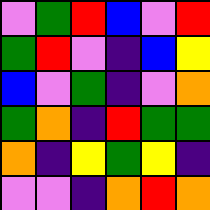[["violet", "green", "red", "blue", "violet", "red"], ["green", "red", "violet", "indigo", "blue", "yellow"], ["blue", "violet", "green", "indigo", "violet", "orange"], ["green", "orange", "indigo", "red", "green", "green"], ["orange", "indigo", "yellow", "green", "yellow", "indigo"], ["violet", "violet", "indigo", "orange", "red", "orange"]]